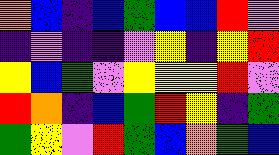[["orange", "blue", "indigo", "blue", "green", "blue", "blue", "red", "violet"], ["indigo", "violet", "indigo", "indigo", "violet", "yellow", "indigo", "yellow", "red"], ["yellow", "blue", "green", "violet", "yellow", "yellow", "yellow", "red", "violet"], ["red", "orange", "indigo", "blue", "green", "red", "yellow", "indigo", "green"], ["green", "yellow", "violet", "red", "green", "blue", "orange", "green", "blue"]]